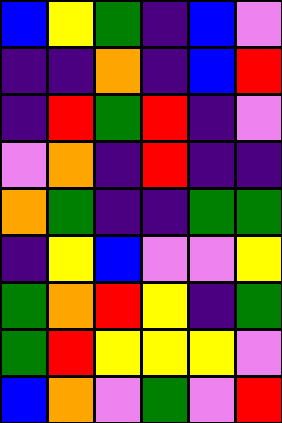[["blue", "yellow", "green", "indigo", "blue", "violet"], ["indigo", "indigo", "orange", "indigo", "blue", "red"], ["indigo", "red", "green", "red", "indigo", "violet"], ["violet", "orange", "indigo", "red", "indigo", "indigo"], ["orange", "green", "indigo", "indigo", "green", "green"], ["indigo", "yellow", "blue", "violet", "violet", "yellow"], ["green", "orange", "red", "yellow", "indigo", "green"], ["green", "red", "yellow", "yellow", "yellow", "violet"], ["blue", "orange", "violet", "green", "violet", "red"]]